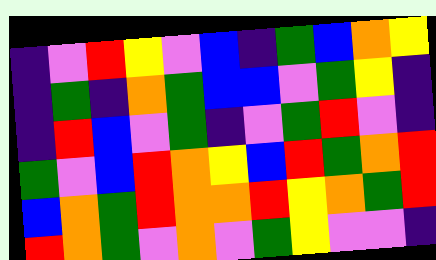[["indigo", "violet", "red", "yellow", "violet", "blue", "indigo", "green", "blue", "orange", "yellow"], ["indigo", "green", "indigo", "orange", "green", "blue", "blue", "violet", "green", "yellow", "indigo"], ["indigo", "red", "blue", "violet", "green", "indigo", "violet", "green", "red", "violet", "indigo"], ["green", "violet", "blue", "red", "orange", "yellow", "blue", "red", "green", "orange", "red"], ["blue", "orange", "green", "red", "orange", "orange", "red", "yellow", "orange", "green", "red"], ["red", "orange", "green", "violet", "orange", "violet", "green", "yellow", "violet", "violet", "indigo"]]